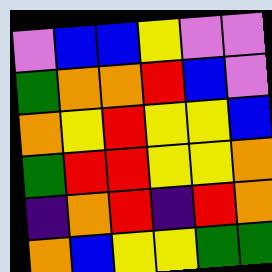[["violet", "blue", "blue", "yellow", "violet", "violet"], ["green", "orange", "orange", "red", "blue", "violet"], ["orange", "yellow", "red", "yellow", "yellow", "blue"], ["green", "red", "red", "yellow", "yellow", "orange"], ["indigo", "orange", "red", "indigo", "red", "orange"], ["orange", "blue", "yellow", "yellow", "green", "green"]]